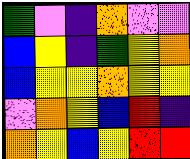[["green", "violet", "indigo", "orange", "violet", "violet"], ["blue", "yellow", "indigo", "green", "yellow", "orange"], ["blue", "yellow", "yellow", "orange", "yellow", "yellow"], ["violet", "orange", "yellow", "blue", "red", "indigo"], ["orange", "yellow", "blue", "yellow", "red", "red"]]